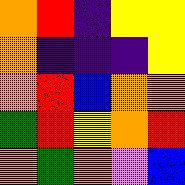[["orange", "red", "indigo", "yellow", "yellow"], ["orange", "indigo", "indigo", "indigo", "yellow"], ["orange", "red", "blue", "orange", "orange"], ["green", "red", "yellow", "orange", "red"], ["orange", "green", "orange", "violet", "blue"]]